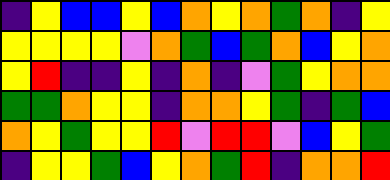[["indigo", "yellow", "blue", "blue", "yellow", "blue", "orange", "yellow", "orange", "green", "orange", "indigo", "yellow"], ["yellow", "yellow", "yellow", "yellow", "violet", "orange", "green", "blue", "green", "orange", "blue", "yellow", "orange"], ["yellow", "red", "indigo", "indigo", "yellow", "indigo", "orange", "indigo", "violet", "green", "yellow", "orange", "orange"], ["green", "green", "orange", "yellow", "yellow", "indigo", "orange", "orange", "yellow", "green", "indigo", "green", "blue"], ["orange", "yellow", "green", "yellow", "yellow", "red", "violet", "red", "red", "violet", "blue", "yellow", "green"], ["indigo", "yellow", "yellow", "green", "blue", "yellow", "orange", "green", "red", "indigo", "orange", "orange", "red"]]